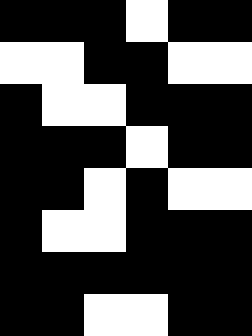[["black", "black", "black", "white", "black", "black"], ["white", "white", "black", "black", "white", "white"], ["black", "white", "white", "black", "black", "black"], ["black", "black", "black", "white", "black", "black"], ["black", "black", "white", "black", "white", "white"], ["black", "white", "white", "black", "black", "black"], ["black", "black", "black", "black", "black", "black"], ["black", "black", "white", "white", "black", "black"]]